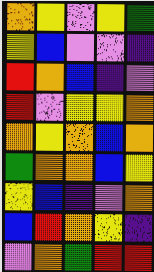[["orange", "yellow", "violet", "yellow", "green"], ["yellow", "blue", "violet", "violet", "indigo"], ["red", "orange", "blue", "indigo", "violet"], ["red", "violet", "yellow", "yellow", "orange"], ["orange", "yellow", "orange", "blue", "orange"], ["green", "orange", "orange", "blue", "yellow"], ["yellow", "blue", "indigo", "violet", "orange"], ["blue", "red", "orange", "yellow", "indigo"], ["violet", "orange", "green", "red", "red"]]